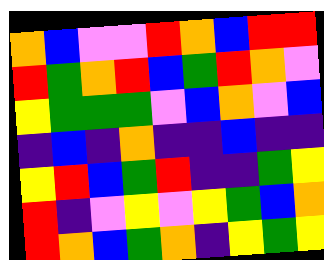[["orange", "blue", "violet", "violet", "red", "orange", "blue", "red", "red"], ["red", "green", "orange", "red", "blue", "green", "red", "orange", "violet"], ["yellow", "green", "green", "green", "violet", "blue", "orange", "violet", "blue"], ["indigo", "blue", "indigo", "orange", "indigo", "indigo", "blue", "indigo", "indigo"], ["yellow", "red", "blue", "green", "red", "indigo", "indigo", "green", "yellow"], ["red", "indigo", "violet", "yellow", "violet", "yellow", "green", "blue", "orange"], ["red", "orange", "blue", "green", "orange", "indigo", "yellow", "green", "yellow"]]